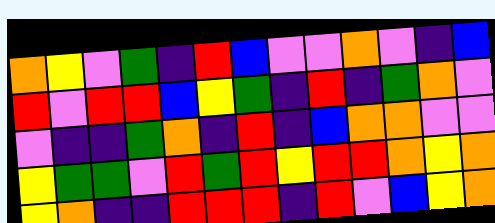[["orange", "yellow", "violet", "green", "indigo", "red", "blue", "violet", "violet", "orange", "violet", "indigo", "blue"], ["red", "violet", "red", "red", "blue", "yellow", "green", "indigo", "red", "indigo", "green", "orange", "violet"], ["violet", "indigo", "indigo", "green", "orange", "indigo", "red", "indigo", "blue", "orange", "orange", "violet", "violet"], ["yellow", "green", "green", "violet", "red", "green", "red", "yellow", "red", "red", "orange", "yellow", "orange"], ["yellow", "orange", "indigo", "indigo", "red", "red", "red", "indigo", "red", "violet", "blue", "yellow", "orange"]]